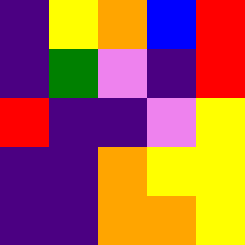[["indigo", "yellow", "orange", "blue", "red"], ["indigo", "green", "violet", "indigo", "red"], ["red", "indigo", "indigo", "violet", "yellow"], ["indigo", "indigo", "orange", "yellow", "yellow"], ["indigo", "indigo", "orange", "orange", "yellow"]]